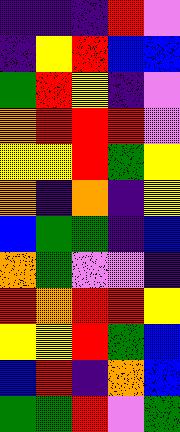[["indigo", "indigo", "indigo", "red", "violet"], ["indigo", "yellow", "red", "blue", "blue"], ["green", "red", "yellow", "indigo", "violet"], ["orange", "red", "red", "red", "violet"], ["yellow", "yellow", "red", "green", "yellow"], ["orange", "indigo", "orange", "indigo", "yellow"], ["blue", "green", "green", "indigo", "blue"], ["orange", "green", "violet", "violet", "indigo"], ["red", "orange", "red", "red", "yellow"], ["yellow", "yellow", "red", "green", "blue"], ["blue", "red", "indigo", "orange", "blue"], ["green", "green", "red", "violet", "green"]]